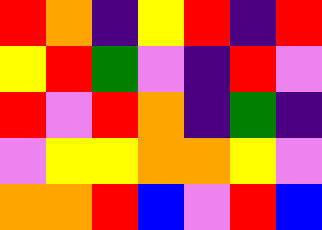[["red", "orange", "indigo", "yellow", "red", "indigo", "red"], ["yellow", "red", "green", "violet", "indigo", "red", "violet"], ["red", "violet", "red", "orange", "indigo", "green", "indigo"], ["violet", "yellow", "yellow", "orange", "orange", "yellow", "violet"], ["orange", "orange", "red", "blue", "violet", "red", "blue"]]